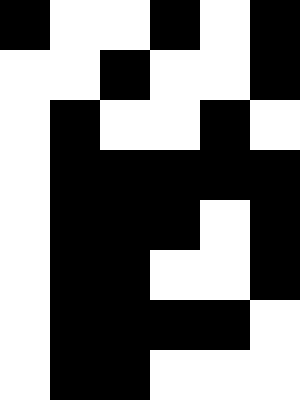[["black", "white", "white", "black", "white", "black"], ["white", "white", "black", "white", "white", "black"], ["white", "black", "white", "white", "black", "white"], ["white", "black", "black", "black", "black", "black"], ["white", "black", "black", "black", "white", "black"], ["white", "black", "black", "white", "white", "black"], ["white", "black", "black", "black", "black", "white"], ["white", "black", "black", "white", "white", "white"]]